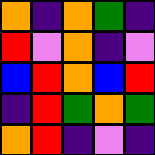[["orange", "indigo", "orange", "green", "indigo"], ["red", "violet", "orange", "indigo", "violet"], ["blue", "red", "orange", "blue", "red"], ["indigo", "red", "green", "orange", "green"], ["orange", "red", "indigo", "violet", "indigo"]]